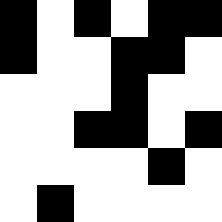[["black", "white", "black", "white", "black", "black"], ["black", "white", "white", "black", "black", "white"], ["white", "white", "white", "black", "white", "white"], ["white", "white", "black", "black", "white", "black"], ["white", "white", "white", "white", "black", "white"], ["white", "black", "white", "white", "white", "white"]]